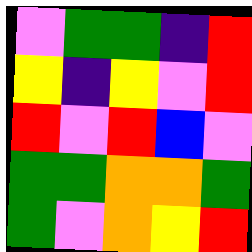[["violet", "green", "green", "indigo", "red"], ["yellow", "indigo", "yellow", "violet", "red"], ["red", "violet", "red", "blue", "violet"], ["green", "green", "orange", "orange", "green"], ["green", "violet", "orange", "yellow", "red"]]